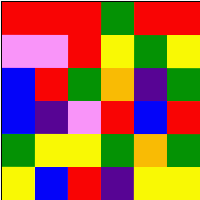[["red", "red", "red", "green", "red", "red"], ["violet", "violet", "red", "yellow", "green", "yellow"], ["blue", "red", "green", "orange", "indigo", "green"], ["blue", "indigo", "violet", "red", "blue", "red"], ["green", "yellow", "yellow", "green", "orange", "green"], ["yellow", "blue", "red", "indigo", "yellow", "yellow"]]